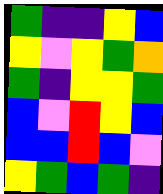[["green", "indigo", "indigo", "yellow", "blue"], ["yellow", "violet", "yellow", "green", "orange"], ["green", "indigo", "yellow", "yellow", "green"], ["blue", "violet", "red", "yellow", "blue"], ["blue", "blue", "red", "blue", "violet"], ["yellow", "green", "blue", "green", "indigo"]]